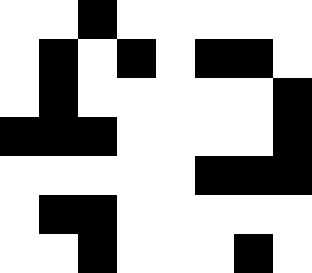[["white", "white", "black", "white", "white", "white", "white", "white"], ["white", "black", "white", "black", "white", "black", "black", "white"], ["white", "black", "white", "white", "white", "white", "white", "black"], ["black", "black", "black", "white", "white", "white", "white", "black"], ["white", "white", "white", "white", "white", "black", "black", "black"], ["white", "black", "black", "white", "white", "white", "white", "white"], ["white", "white", "black", "white", "white", "white", "black", "white"]]